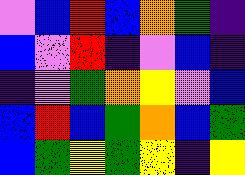[["violet", "blue", "red", "blue", "orange", "green", "indigo"], ["blue", "violet", "red", "indigo", "violet", "blue", "indigo"], ["indigo", "violet", "green", "orange", "yellow", "violet", "blue"], ["blue", "red", "blue", "green", "orange", "blue", "green"], ["blue", "green", "yellow", "green", "yellow", "indigo", "yellow"]]